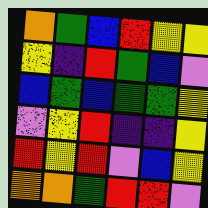[["orange", "green", "blue", "red", "yellow", "yellow"], ["yellow", "indigo", "red", "green", "blue", "violet"], ["blue", "green", "blue", "green", "green", "yellow"], ["violet", "yellow", "red", "indigo", "indigo", "yellow"], ["red", "yellow", "red", "violet", "blue", "yellow"], ["orange", "orange", "green", "red", "red", "violet"]]